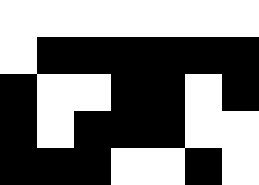[["white", "white", "white", "white", "white", "white", "white"], ["white", "black", "black", "black", "black", "black", "black"], ["black", "white", "white", "black", "black", "white", "black"], ["black", "white", "black", "black", "black", "white", "white"], ["black", "black", "black", "white", "white", "black", "white"]]